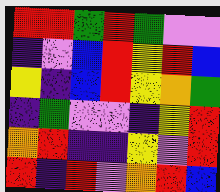[["red", "red", "green", "red", "green", "violet", "violet"], ["indigo", "violet", "blue", "red", "yellow", "red", "blue"], ["yellow", "indigo", "blue", "red", "yellow", "orange", "green"], ["indigo", "green", "violet", "violet", "indigo", "yellow", "red"], ["orange", "red", "indigo", "indigo", "yellow", "violet", "red"], ["red", "indigo", "red", "violet", "orange", "red", "blue"]]